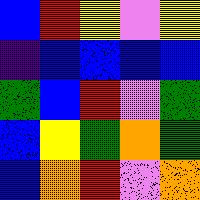[["blue", "red", "yellow", "violet", "yellow"], ["indigo", "blue", "blue", "blue", "blue"], ["green", "blue", "red", "violet", "green"], ["blue", "yellow", "green", "orange", "green"], ["blue", "orange", "red", "violet", "orange"]]